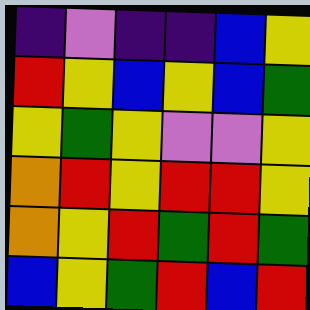[["indigo", "violet", "indigo", "indigo", "blue", "yellow"], ["red", "yellow", "blue", "yellow", "blue", "green"], ["yellow", "green", "yellow", "violet", "violet", "yellow"], ["orange", "red", "yellow", "red", "red", "yellow"], ["orange", "yellow", "red", "green", "red", "green"], ["blue", "yellow", "green", "red", "blue", "red"]]